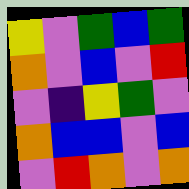[["yellow", "violet", "green", "blue", "green"], ["orange", "violet", "blue", "violet", "red"], ["violet", "indigo", "yellow", "green", "violet"], ["orange", "blue", "blue", "violet", "blue"], ["violet", "red", "orange", "violet", "orange"]]